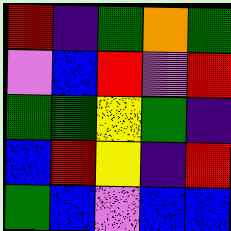[["red", "indigo", "green", "orange", "green"], ["violet", "blue", "red", "violet", "red"], ["green", "green", "yellow", "green", "indigo"], ["blue", "red", "yellow", "indigo", "red"], ["green", "blue", "violet", "blue", "blue"]]